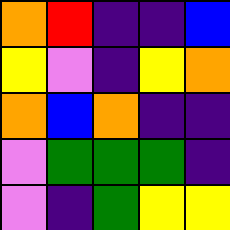[["orange", "red", "indigo", "indigo", "blue"], ["yellow", "violet", "indigo", "yellow", "orange"], ["orange", "blue", "orange", "indigo", "indigo"], ["violet", "green", "green", "green", "indigo"], ["violet", "indigo", "green", "yellow", "yellow"]]